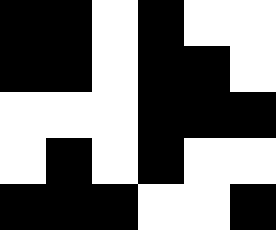[["black", "black", "white", "black", "white", "white"], ["black", "black", "white", "black", "black", "white"], ["white", "white", "white", "black", "black", "black"], ["white", "black", "white", "black", "white", "white"], ["black", "black", "black", "white", "white", "black"]]